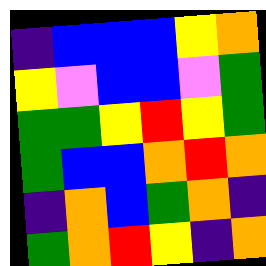[["indigo", "blue", "blue", "blue", "yellow", "orange"], ["yellow", "violet", "blue", "blue", "violet", "green"], ["green", "green", "yellow", "red", "yellow", "green"], ["green", "blue", "blue", "orange", "red", "orange"], ["indigo", "orange", "blue", "green", "orange", "indigo"], ["green", "orange", "red", "yellow", "indigo", "orange"]]